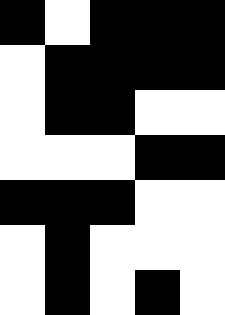[["black", "white", "black", "black", "black"], ["white", "black", "black", "black", "black"], ["white", "black", "black", "white", "white"], ["white", "white", "white", "black", "black"], ["black", "black", "black", "white", "white"], ["white", "black", "white", "white", "white"], ["white", "black", "white", "black", "white"]]